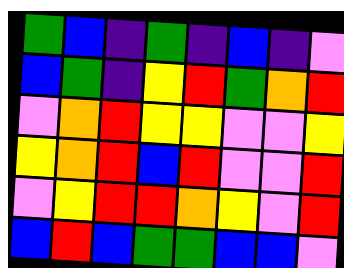[["green", "blue", "indigo", "green", "indigo", "blue", "indigo", "violet"], ["blue", "green", "indigo", "yellow", "red", "green", "orange", "red"], ["violet", "orange", "red", "yellow", "yellow", "violet", "violet", "yellow"], ["yellow", "orange", "red", "blue", "red", "violet", "violet", "red"], ["violet", "yellow", "red", "red", "orange", "yellow", "violet", "red"], ["blue", "red", "blue", "green", "green", "blue", "blue", "violet"]]